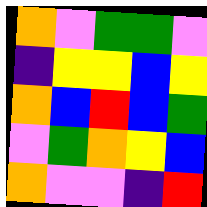[["orange", "violet", "green", "green", "violet"], ["indigo", "yellow", "yellow", "blue", "yellow"], ["orange", "blue", "red", "blue", "green"], ["violet", "green", "orange", "yellow", "blue"], ["orange", "violet", "violet", "indigo", "red"]]